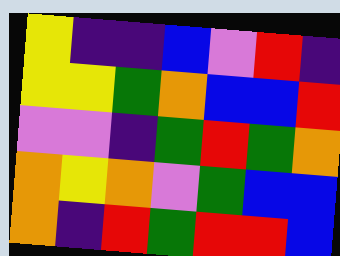[["yellow", "indigo", "indigo", "blue", "violet", "red", "indigo"], ["yellow", "yellow", "green", "orange", "blue", "blue", "red"], ["violet", "violet", "indigo", "green", "red", "green", "orange"], ["orange", "yellow", "orange", "violet", "green", "blue", "blue"], ["orange", "indigo", "red", "green", "red", "red", "blue"]]